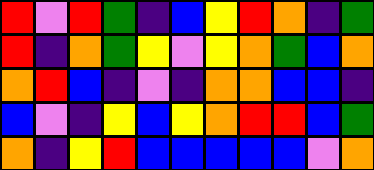[["red", "violet", "red", "green", "indigo", "blue", "yellow", "red", "orange", "indigo", "green"], ["red", "indigo", "orange", "green", "yellow", "violet", "yellow", "orange", "green", "blue", "orange"], ["orange", "red", "blue", "indigo", "violet", "indigo", "orange", "orange", "blue", "blue", "indigo"], ["blue", "violet", "indigo", "yellow", "blue", "yellow", "orange", "red", "red", "blue", "green"], ["orange", "indigo", "yellow", "red", "blue", "blue", "blue", "blue", "blue", "violet", "orange"]]